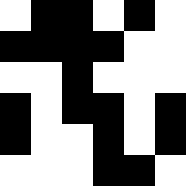[["white", "black", "black", "white", "black", "white"], ["black", "black", "black", "black", "white", "white"], ["white", "white", "black", "white", "white", "white"], ["black", "white", "black", "black", "white", "black"], ["black", "white", "white", "black", "white", "black"], ["white", "white", "white", "black", "black", "white"]]